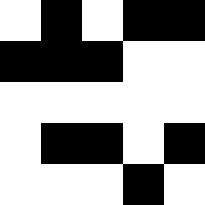[["white", "black", "white", "black", "black"], ["black", "black", "black", "white", "white"], ["white", "white", "white", "white", "white"], ["white", "black", "black", "white", "black"], ["white", "white", "white", "black", "white"]]